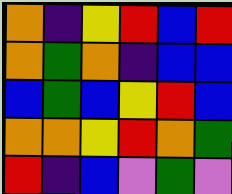[["orange", "indigo", "yellow", "red", "blue", "red"], ["orange", "green", "orange", "indigo", "blue", "blue"], ["blue", "green", "blue", "yellow", "red", "blue"], ["orange", "orange", "yellow", "red", "orange", "green"], ["red", "indigo", "blue", "violet", "green", "violet"]]